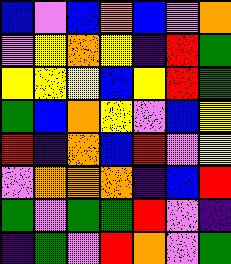[["blue", "violet", "blue", "orange", "blue", "violet", "orange"], ["violet", "yellow", "orange", "yellow", "indigo", "red", "green"], ["yellow", "yellow", "yellow", "blue", "yellow", "red", "green"], ["green", "blue", "orange", "yellow", "violet", "blue", "yellow"], ["red", "indigo", "orange", "blue", "red", "violet", "yellow"], ["violet", "orange", "orange", "orange", "indigo", "blue", "red"], ["green", "violet", "green", "green", "red", "violet", "indigo"], ["indigo", "green", "violet", "red", "orange", "violet", "green"]]